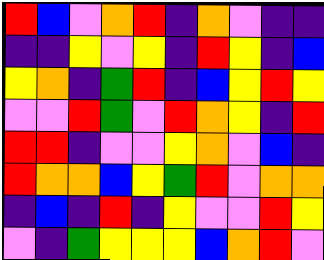[["red", "blue", "violet", "orange", "red", "indigo", "orange", "violet", "indigo", "indigo"], ["indigo", "indigo", "yellow", "violet", "yellow", "indigo", "red", "yellow", "indigo", "blue"], ["yellow", "orange", "indigo", "green", "red", "indigo", "blue", "yellow", "red", "yellow"], ["violet", "violet", "red", "green", "violet", "red", "orange", "yellow", "indigo", "red"], ["red", "red", "indigo", "violet", "violet", "yellow", "orange", "violet", "blue", "indigo"], ["red", "orange", "orange", "blue", "yellow", "green", "red", "violet", "orange", "orange"], ["indigo", "blue", "indigo", "red", "indigo", "yellow", "violet", "violet", "red", "yellow"], ["violet", "indigo", "green", "yellow", "yellow", "yellow", "blue", "orange", "red", "violet"]]